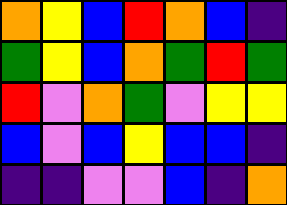[["orange", "yellow", "blue", "red", "orange", "blue", "indigo"], ["green", "yellow", "blue", "orange", "green", "red", "green"], ["red", "violet", "orange", "green", "violet", "yellow", "yellow"], ["blue", "violet", "blue", "yellow", "blue", "blue", "indigo"], ["indigo", "indigo", "violet", "violet", "blue", "indigo", "orange"]]